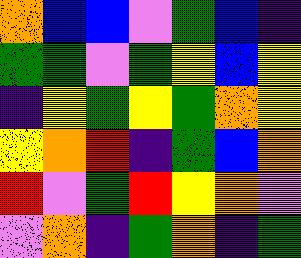[["orange", "blue", "blue", "violet", "green", "blue", "indigo"], ["green", "green", "violet", "green", "yellow", "blue", "yellow"], ["indigo", "yellow", "green", "yellow", "green", "orange", "yellow"], ["yellow", "orange", "red", "indigo", "green", "blue", "orange"], ["red", "violet", "green", "red", "yellow", "orange", "violet"], ["violet", "orange", "indigo", "green", "orange", "indigo", "green"]]